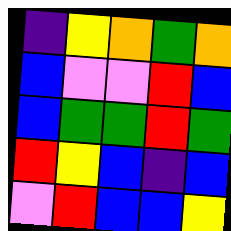[["indigo", "yellow", "orange", "green", "orange"], ["blue", "violet", "violet", "red", "blue"], ["blue", "green", "green", "red", "green"], ["red", "yellow", "blue", "indigo", "blue"], ["violet", "red", "blue", "blue", "yellow"]]